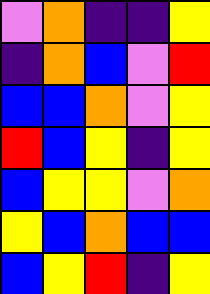[["violet", "orange", "indigo", "indigo", "yellow"], ["indigo", "orange", "blue", "violet", "red"], ["blue", "blue", "orange", "violet", "yellow"], ["red", "blue", "yellow", "indigo", "yellow"], ["blue", "yellow", "yellow", "violet", "orange"], ["yellow", "blue", "orange", "blue", "blue"], ["blue", "yellow", "red", "indigo", "yellow"]]